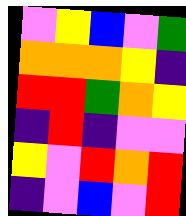[["violet", "yellow", "blue", "violet", "green"], ["orange", "orange", "orange", "yellow", "indigo"], ["red", "red", "green", "orange", "yellow"], ["indigo", "red", "indigo", "violet", "violet"], ["yellow", "violet", "red", "orange", "red"], ["indigo", "violet", "blue", "violet", "red"]]